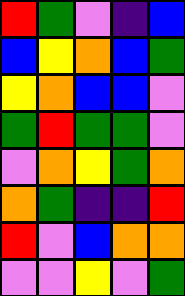[["red", "green", "violet", "indigo", "blue"], ["blue", "yellow", "orange", "blue", "green"], ["yellow", "orange", "blue", "blue", "violet"], ["green", "red", "green", "green", "violet"], ["violet", "orange", "yellow", "green", "orange"], ["orange", "green", "indigo", "indigo", "red"], ["red", "violet", "blue", "orange", "orange"], ["violet", "violet", "yellow", "violet", "green"]]